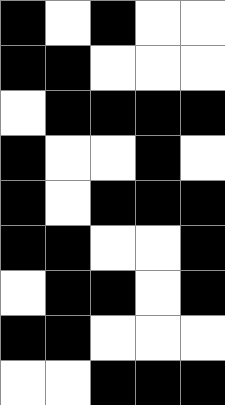[["black", "white", "black", "white", "white"], ["black", "black", "white", "white", "white"], ["white", "black", "black", "black", "black"], ["black", "white", "white", "black", "white"], ["black", "white", "black", "black", "black"], ["black", "black", "white", "white", "black"], ["white", "black", "black", "white", "black"], ["black", "black", "white", "white", "white"], ["white", "white", "black", "black", "black"]]